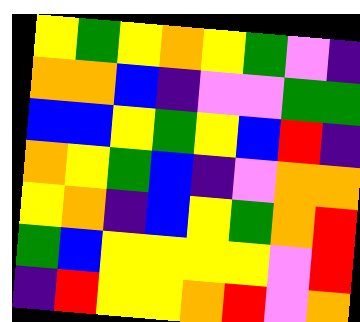[["yellow", "green", "yellow", "orange", "yellow", "green", "violet", "indigo"], ["orange", "orange", "blue", "indigo", "violet", "violet", "green", "green"], ["blue", "blue", "yellow", "green", "yellow", "blue", "red", "indigo"], ["orange", "yellow", "green", "blue", "indigo", "violet", "orange", "orange"], ["yellow", "orange", "indigo", "blue", "yellow", "green", "orange", "red"], ["green", "blue", "yellow", "yellow", "yellow", "yellow", "violet", "red"], ["indigo", "red", "yellow", "yellow", "orange", "red", "violet", "orange"]]